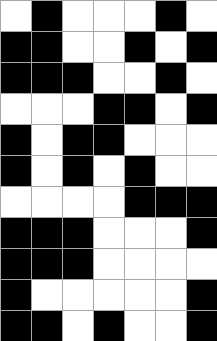[["white", "black", "white", "white", "white", "black", "white"], ["black", "black", "white", "white", "black", "white", "black"], ["black", "black", "black", "white", "white", "black", "white"], ["white", "white", "white", "black", "black", "white", "black"], ["black", "white", "black", "black", "white", "white", "white"], ["black", "white", "black", "white", "black", "white", "white"], ["white", "white", "white", "white", "black", "black", "black"], ["black", "black", "black", "white", "white", "white", "black"], ["black", "black", "black", "white", "white", "white", "white"], ["black", "white", "white", "white", "white", "white", "black"], ["black", "black", "white", "black", "white", "white", "black"]]